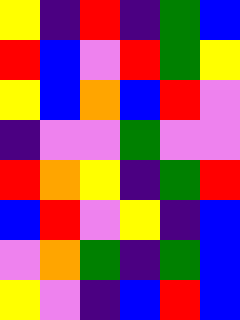[["yellow", "indigo", "red", "indigo", "green", "blue"], ["red", "blue", "violet", "red", "green", "yellow"], ["yellow", "blue", "orange", "blue", "red", "violet"], ["indigo", "violet", "violet", "green", "violet", "violet"], ["red", "orange", "yellow", "indigo", "green", "red"], ["blue", "red", "violet", "yellow", "indigo", "blue"], ["violet", "orange", "green", "indigo", "green", "blue"], ["yellow", "violet", "indigo", "blue", "red", "blue"]]